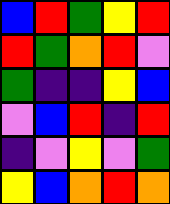[["blue", "red", "green", "yellow", "red"], ["red", "green", "orange", "red", "violet"], ["green", "indigo", "indigo", "yellow", "blue"], ["violet", "blue", "red", "indigo", "red"], ["indigo", "violet", "yellow", "violet", "green"], ["yellow", "blue", "orange", "red", "orange"]]